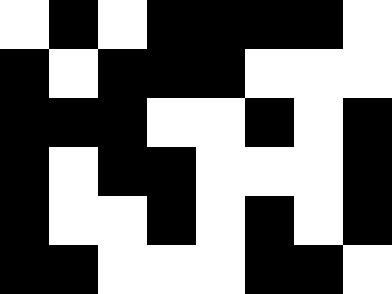[["white", "black", "white", "black", "black", "black", "black", "white"], ["black", "white", "black", "black", "black", "white", "white", "white"], ["black", "black", "black", "white", "white", "black", "white", "black"], ["black", "white", "black", "black", "white", "white", "white", "black"], ["black", "white", "white", "black", "white", "black", "white", "black"], ["black", "black", "white", "white", "white", "black", "black", "white"]]